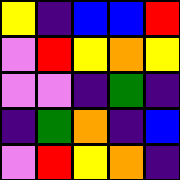[["yellow", "indigo", "blue", "blue", "red"], ["violet", "red", "yellow", "orange", "yellow"], ["violet", "violet", "indigo", "green", "indigo"], ["indigo", "green", "orange", "indigo", "blue"], ["violet", "red", "yellow", "orange", "indigo"]]